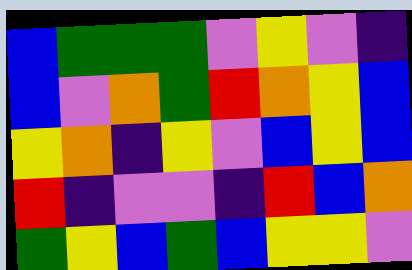[["blue", "green", "green", "green", "violet", "yellow", "violet", "indigo"], ["blue", "violet", "orange", "green", "red", "orange", "yellow", "blue"], ["yellow", "orange", "indigo", "yellow", "violet", "blue", "yellow", "blue"], ["red", "indigo", "violet", "violet", "indigo", "red", "blue", "orange"], ["green", "yellow", "blue", "green", "blue", "yellow", "yellow", "violet"]]